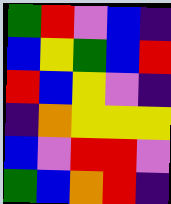[["green", "red", "violet", "blue", "indigo"], ["blue", "yellow", "green", "blue", "red"], ["red", "blue", "yellow", "violet", "indigo"], ["indigo", "orange", "yellow", "yellow", "yellow"], ["blue", "violet", "red", "red", "violet"], ["green", "blue", "orange", "red", "indigo"]]